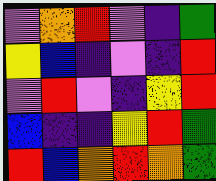[["violet", "orange", "red", "violet", "indigo", "green"], ["yellow", "blue", "indigo", "violet", "indigo", "red"], ["violet", "red", "violet", "indigo", "yellow", "red"], ["blue", "indigo", "indigo", "yellow", "red", "green"], ["red", "blue", "orange", "red", "orange", "green"]]